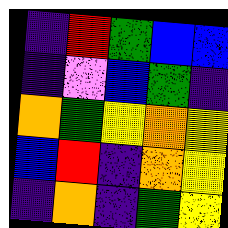[["indigo", "red", "green", "blue", "blue"], ["indigo", "violet", "blue", "green", "indigo"], ["orange", "green", "yellow", "orange", "yellow"], ["blue", "red", "indigo", "orange", "yellow"], ["indigo", "orange", "indigo", "green", "yellow"]]